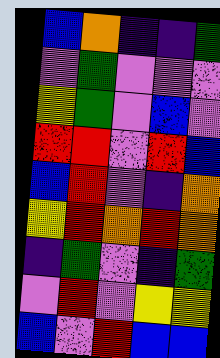[["blue", "orange", "indigo", "indigo", "green"], ["violet", "green", "violet", "violet", "violet"], ["yellow", "green", "violet", "blue", "violet"], ["red", "red", "violet", "red", "blue"], ["blue", "red", "violet", "indigo", "orange"], ["yellow", "red", "orange", "red", "orange"], ["indigo", "green", "violet", "indigo", "green"], ["violet", "red", "violet", "yellow", "yellow"], ["blue", "violet", "red", "blue", "blue"]]